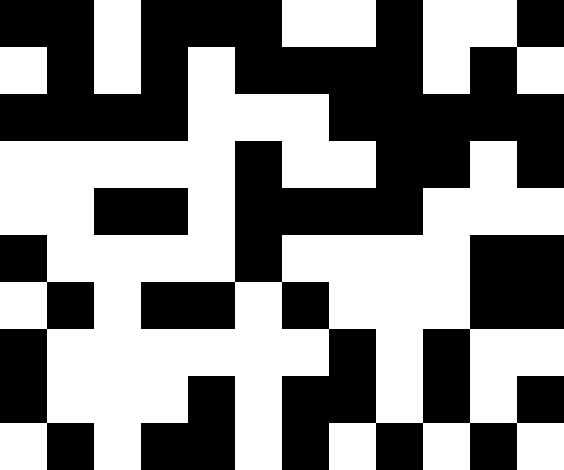[["black", "black", "white", "black", "black", "black", "white", "white", "black", "white", "white", "black"], ["white", "black", "white", "black", "white", "black", "black", "black", "black", "white", "black", "white"], ["black", "black", "black", "black", "white", "white", "white", "black", "black", "black", "black", "black"], ["white", "white", "white", "white", "white", "black", "white", "white", "black", "black", "white", "black"], ["white", "white", "black", "black", "white", "black", "black", "black", "black", "white", "white", "white"], ["black", "white", "white", "white", "white", "black", "white", "white", "white", "white", "black", "black"], ["white", "black", "white", "black", "black", "white", "black", "white", "white", "white", "black", "black"], ["black", "white", "white", "white", "white", "white", "white", "black", "white", "black", "white", "white"], ["black", "white", "white", "white", "black", "white", "black", "black", "white", "black", "white", "black"], ["white", "black", "white", "black", "black", "white", "black", "white", "black", "white", "black", "white"]]